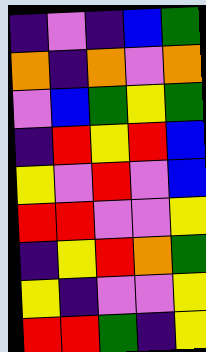[["indigo", "violet", "indigo", "blue", "green"], ["orange", "indigo", "orange", "violet", "orange"], ["violet", "blue", "green", "yellow", "green"], ["indigo", "red", "yellow", "red", "blue"], ["yellow", "violet", "red", "violet", "blue"], ["red", "red", "violet", "violet", "yellow"], ["indigo", "yellow", "red", "orange", "green"], ["yellow", "indigo", "violet", "violet", "yellow"], ["red", "red", "green", "indigo", "yellow"]]